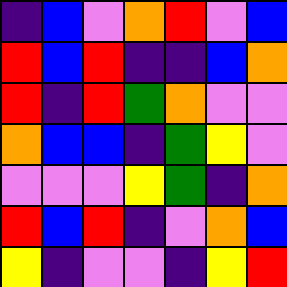[["indigo", "blue", "violet", "orange", "red", "violet", "blue"], ["red", "blue", "red", "indigo", "indigo", "blue", "orange"], ["red", "indigo", "red", "green", "orange", "violet", "violet"], ["orange", "blue", "blue", "indigo", "green", "yellow", "violet"], ["violet", "violet", "violet", "yellow", "green", "indigo", "orange"], ["red", "blue", "red", "indigo", "violet", "orange", "blue"], ["yellow", "indigo", "violet", "violet", "indigo", "yellow", "red"]]